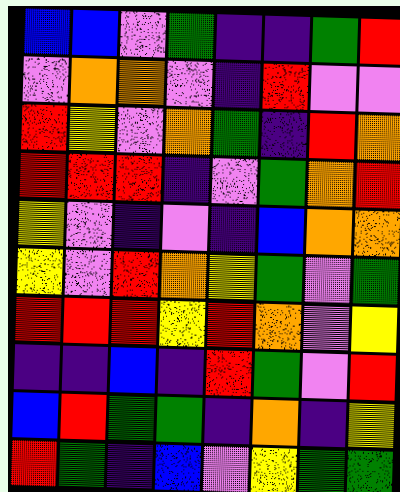[["blue", "blue", "violet", "green", "indigo", "indigo", "green", "red"], ["violet", "orange", "orange", "violet", "indigo", "red", "violet", "violet"], ["red", "yellow", "violet", "orange", "green", "indigo", "red", "orange"], ["red", "red", "red", "indigo", "violet", "green", "orange", "red"], ["yellow", "violet", "indigo", "violet", "indigo", "blue", "orange", "orange"], ["yellow", "violet", "red", "orange", "yellow", "green", "violet", "green"], ["red", "red", "red", "yellow", "red", "orange", "violet", "yellow"], ["indigo", "indigo", "blue", "indigo", "red", "green", "violet", "red"], ["blue", "red", "green", "green", "indigo", "orange", "indigo", "yellow"], ["red", "green", "indigo", "blue", "violet", "yellow", "green", "green"]]